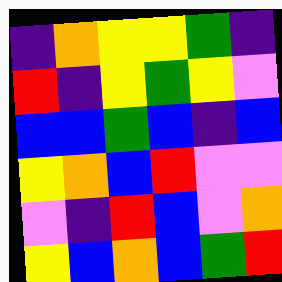[["indigo", "orange", "yellow", "yellow", "green", "indigo"], ["red", "indigo", "yellow", "green", "yellow", "violet"], ["blue", "blue", "green", "blue", "indigo", "blue"], ["yellow", "orange", "blue", "red", "violet", "violet"], ["violet", "indigo", "red", "blue", "violet", "orange"], ["yellow", "blue", "orange", "blue", "green", "red"]]